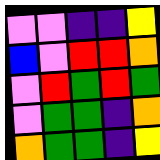[["violet", "violet", "indigo", "indigo", "yellow"], ["blue", "violet", "red", "red", "orange"], ["violet", "red", "green", "red", "green"], ["violet", "green", "green", "indigo", "orange"], ["orange", "green", "green", "indigo", "yellow"]]